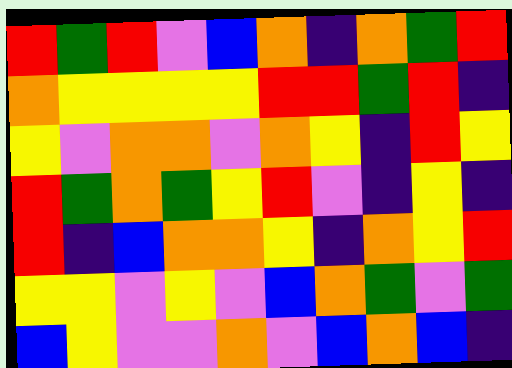[["red", "green", "red", "violet", "blue", "orange", "indigo", "orange", "green", "red"], ["orange", "yellow", "yellow", "yellow", "yellow", "red", "red", "green", "red", "indigo"], ["yellow", "violet", "orange", "orange", "violet", "orange", "yellow", "indigo", "red", "yellow"], ["red", "green", "orange", "green", "yellow", "red", "violet", "indigo", "yellow", "indigo"], ["red", "indigo", "blue", "orange", "orange", "yellow", "indigo", "orange", "yellow", "red"], ["yellow", "yellow", "violet", "yellow", "violet", "blue", "orange", "green", "violet", "green"], ["blue", "yellow", "violet", "violet", "orange", "violet", "blue", "orange", "blue", "indigo"]]